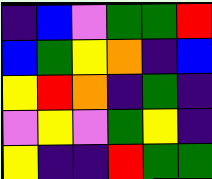[["indigo", "blue", "violet", "green", "green", "red"], ["blue", "green", "yellow", "orange", "indigo", "blue"], ["yellow", "red", "orange", "indigo", "green", "indigo"], ["violet", "yellow", "violet", "green", "yellow", "indigo"], ["yellow", "indigo", "indigo", "red", "green", "green"]]